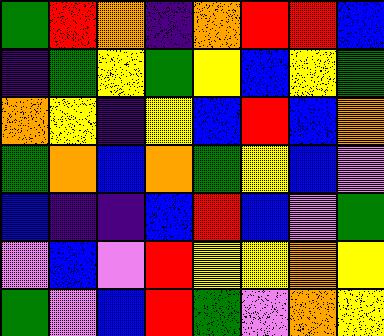[["green", "red", "orange", "indigo", "orange", "red", "red", "blue"], ["indigo", "green", "yellow", "green", "yellow", "blue", "yellow", "green"], ["orange", "yellow", "indigo", "yellow", "blue", "red", "blue", "orange"], ["green", "orange", "blue", "orange", "green", "yellow", "blue", "violet"], ["blue", "indigo", "indigo", "blue", "red", "blue", "violet", "green"], ["violet", "blue", "violet", "red", "yellow", "yellow", "orange", "yellow"], ["green", "violet", "blue", "red", "green", "violet", "orange", "yellow"]]